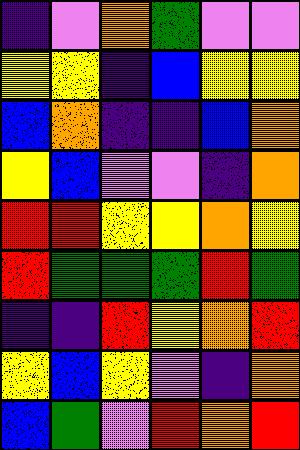[["indigo", "violet", "orange", "green", "violet", "violet"], ["yellow", "yellow", "indigo", "blue", "yellow", "yellow"], ["blue", "orange", "indigo", "indigo", "blue", "orange"], ["yellow", "blue", "violet", "violet", "indigo", "orange"], ["red", "red", "yellow", "yellow", "orange", "yellow"], ["red", "green", "green", "green", "red", "green"], ["indigo", "indigo", "red", "yellow", "orange", "red"], ["yellow", "blue", "yellow", "violet", "indigo", "orange"], ["blue", "green", "violet", "red", "orange", "red"]]